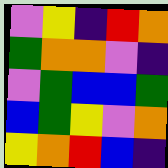[["violet", "yellow", "indigo", "red", "orange"], ["green", "orange", "orange", "violet", "indigo"], ["violet", "green", "blue", "blue", "green"], ["blue", "green", "yellow", "violet", "orange"], ["yellow", "orange", "red", "blue", "indigo"]]